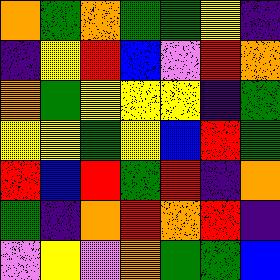[["orange", "green", "orange", "green", "green", "yellow", "indigo"], ["indigo", "yellow", "red", "blue", "violet", "red", "orange"], ["orange", "green", "yellow", "yellow", "yellow", "indigo", "green"], ["yellow", "yellow", "green", "yellow", "blue", "red", "green"], ["red", "blue", "red", "green", "red", "indigo", "orange"], ["green", "indigo", "orange", "red", "orange", "red", "indigo"], ["violet", "yellow", "violet", "orange", "green", "green", "blue"]]